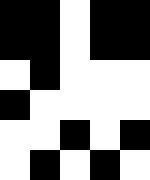[["black", "black", "white", "black", "black"], ["black", "black", "white", "black", "black"], ["white", "black", "white", "white", "white"], ["black", "white", "white", "white", "white"], ["white", "white", "black", "white", "black"], ["white", "black", "white", "black", "white"]]